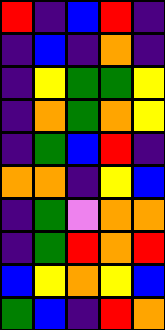[["red", "indigo", "blue", "red", "indigo"], ["indigo", "blue", "indigo", "orange", "indigo"], ["indigo", "yellow", "green", "green", "yellow"], ["indigo", "orange", "green", "orange", "yellow"], ["indigo", "green", "blue", "red", "indigo"], ["orange", "orange", "indigo", "yellow", "blue"], ["indigo", "green", "violet", "orange", "orange"], ["indigo", "green", "red", "orange", "red"], ["blue", "yellow", "orange", "yellow", "blue"], ["green", "blue", "indigo", "red", "orange"]]